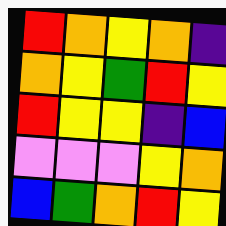[["red", "orange", "yellow", "orange", "indigo"], ["orange", "yellow", "green", "red", "yellow"], ["red", "yellow", "yellow", "indigo", "blue"], ["violet", "violet", "violet", "yellow", "orange"], ["blue", "green", "orange", "red", "yellow"]]